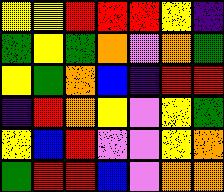[["yellow", "yellow", "red", "red", "red", "yellow", "indigo"], ["green", "yellow", "green", "orange", "violet", "orange", "green"], ["yellow", "green", "orange", "blue", "indigo", "red", "red"], ["indigo", "red", "orange", "yellow", "violet", "yellow", "green"], ["yellow", "blue", "red", "violet", "violet", "yellow", "orange"], ["green", "red", "red", "blue", "violet", "orange", "orange"]]